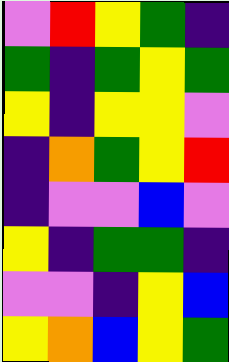[["violet", "red", "yellow", "green", "indigo"], ["green", "indigo", "green", "yellow", "green"], ["yellow", "indigo", "yellow", "yellow", "violet"], ["indigo", "orange", "green", "yellow", "red"], ["indigo", "violet", "violet", "blue", "violet"], ["yellow", "indigo", "green", "green", "indigo"], ["violet", "violet", "indigo", "yellow", "blue"], ["yellow", "orange", "blue", "yellow", "green"]]